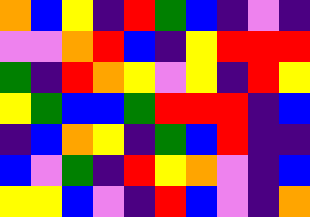[["orange", "blue", "yellow", "indigo", "red", "green", "blue", "indigo", "violet", "indigo"], ["violet", "violet", "orange", "red", "blue", "indigo", "yellow", "red", "red", "red"], ["green", "indigo", "red", "orange", "yellow", "violet", "yellow", "indigo", "red", "yellow"], ["yellow", "green", "blue", "blue", "green", "red", "red", "red", "indigo", "blue"], ["indigo", "blue", "orange", "yellow", "indigo", "green", "blue", "red", "indigo", "indigo"], ["blue", "violet", "green", "indigo", "red", "yellow", "orange", "violet", "indigo", "blue"], ["yellow", "yellow", "blue", "violet", "indigo", "red", "blue", "violet", "indigo", "orange"]]